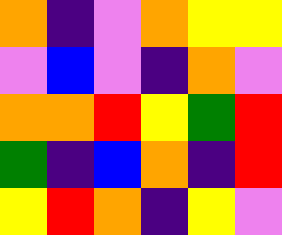[["orange", "indigo", "violet", "orange", "yellow", "yellow"], ["violet", "blue", "violet", "indigo", "orange", "violet"], ["orange", "orange", "red", "yellow", "green", "red"], ["green", "indigo", "blue", "orange", "indigo", "red"], ["yellow", "red", "orange", "indigo", "yellow", "violet"]]